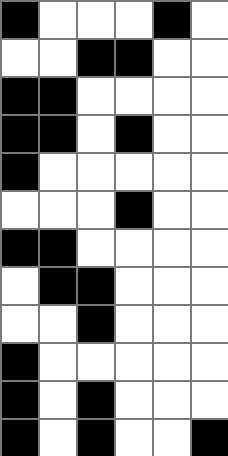[["black", "white", "white", "white", "black", "white"], ["white", "white", "black", "black", "white", "white"], ["black", "black", "white", "white", "white", "white"], ["black", "black", "white", "black", "white", "white"], ["black", "white", "white", "white", "white", "white"], ["white", "white", "white", "black", "white", "white"], ["black", "black", "white", "white", "white", "white"], ["white", "black", "black", "white", "white", "white"], ["white", "white", "black", "white", "white", "white"], ["black", "white", "white", "white", "white", "white"], ["black", "white", "black", "white", "white", "white"], ["black", "white", "black", "white", "white", "black"]]